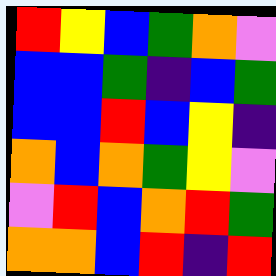[["red", "yellow", "blue", "green", "orange", "violet"], ["blue", "blue", "green", "indigo", "blue", "green"], ["blue", "blue", "red", "blue", "yellow", "indigo"], ["orange", "blue", "orange", "green", "yellow", "violet"], ["violet", "red", "blue", "orange", "red", "green"], ["orange", "orange", "blue", "red", "indigo", "red"]]